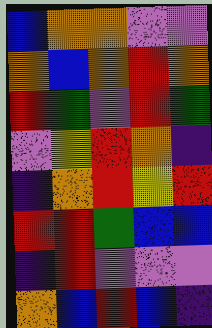[["blue", "orange", "orange", "violet", "violet"], ["orange", "blue", "orange", "red", "orange"], ["red", "green", "violet", "red", "green"], ["violet", "yellow", "red", "orange", "indigo"], ["indigo", "orange", "red", "yellow", "red"], ["red", "red", "green", "blue", "blue"], ["indigo", "red", "violet", "violet", "violet"], ["orange", "blue", "red", "blue", "indigo"]]